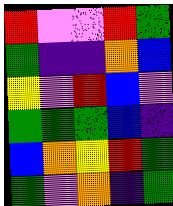[["red", "violet", "violet", "red", "green"], ["green", "indigo", "indigo", "orange", "blue"], ["yellow", "violet", "red", "blue", "violet"], ["green", "green", "green", "blue", "indigo"], ["blue", "orange", "yellow", "red", "green"], ["green", "violet", "orange", "indigo", "green"]]